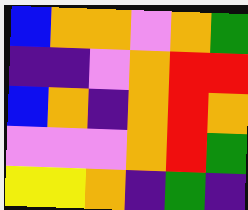[["blue", "orange", "orange", "violet", "orange", "green"], ["indigo", "indigo", "violet", "orange", "red", "red"], ["blue", "orange", "indigo", "orange", "red", "orange"], ["violet", "violet", "violet", "orange", "red", "green"], ["yellow", "yellow", "orange", "indigo", "green", "indigo"]]